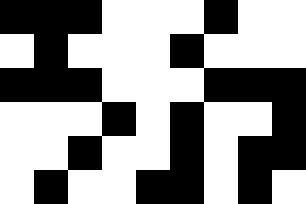[["black", "black", "black", "white", "white", "white", "black", "white", "white"], ["white", "black", "white", "white", "white", "black", "white", "white", "white"], ["black", "black", "black", "white", "white", "white", "black", "black", "black"], ["white", "white", "white", "black", "white", "black", "white", "white", "black"], ["white", "white", "black", "white", "white", "black", "white", "black", "black"], ["white", "black", "white", "white", "black", "black", "white", "black", "white"]]